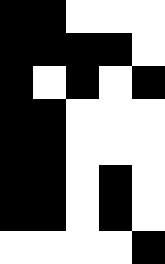[["black", "black", "white", "white", "white"], ["black", "black", "black", "black", "white"], ["black", "white", "black", "white", "black"], ["black", "black", "white", "white", "white"], ["black", "black", "white", "white", "white"], ["black", "black", "white", "black", "white"], ["black", "black", "white", "black", "white"], ["white", "white", "white", "white", "black"]]